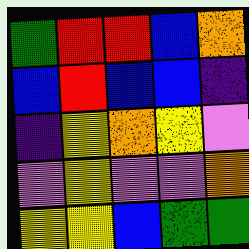[["green", "red", "red", "blue", "orange"], ["blue", "red", "blue", "blue", "indigo"], ["indigo", "yellow", "orange", "yellow", "violet"], ["violet", "yellow", "violet", "violet", "orange"], ["yellow", "yellow", "blue", "green", "green"]]